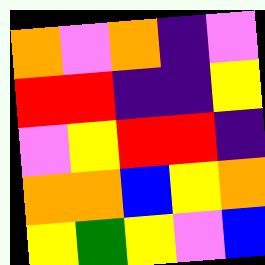[["orange", "violet", "orange", "indigo", "violet"], ["red", "red", "indigo", "indigo", "yellow"], ["violet", "yellow", "red", "red", "indigo"], ["orange", "orange", "blue", "yellow", "orange"], ["yellow", "green", "yellow", "violet", "blue"]]